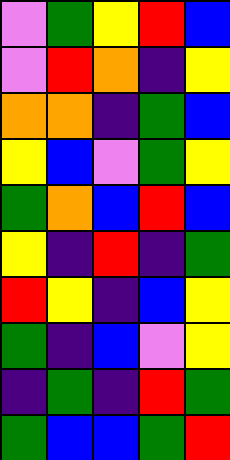[["violet", "green", "yellow", "red", "blue"], ["violet", "red", "orange", "indigo", "yellow"], ["orange", "orange", "indigo", "green", "blue"], ["yellow", "blue", "violet", "green", "yellow"], ["green", "orange", "blue", "red", "blue"], ["yellow", "indigo", "red", "indigo", "green"], ["red", "yellow", "indigo", "blue", "yellow"], ["green", "indigo", "blue", "violet", "yellow"], ["indigo", "green", "indigo", "red", "green"], ["green", "blue", "blue", "green", "red"]]